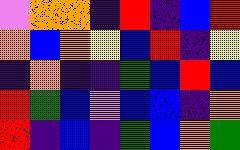[["violet", "orange", "orange", "indigo", "red", "indigo", "blue", "red"], ["orange", "blue", "orange", "yellow", "blue", "red", "indigo", "yellow"], ["indigo", "orange", "indigo", "indigo", "green", "blue", "red", "blue"], ["red", "green", "blue", "violet", "blue", "blue", "indigo", "orange"], ["red", "indigo", "blue", "indigo", "green", "blue", "orange", "green"]]